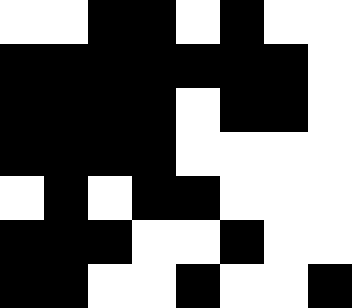[["white", "white", "black", "black", "white", "black", "white", "white"], ["black", "black", "black", "black", "black", "black", "black", "white"], ["black", "black", "black", "black", "white", "black", "black", "white"], ["black", "black", "black", "black", "white", "white", "white", "white"], ["white", "black", "white", "black", "black", "white", "white", "white"], ["black", "black", "black", "white", "white", "black", "white", "white"], ["black", "black", "white", "white", "black", "white", "white", "black"]]